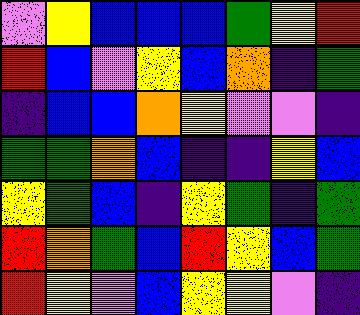[["violet", "yellow", "blue", "blue", "blue", "green", "yellow", "red"], ["red", "blue", "violet", "yellow", "blue", "orange", "indigo", "green"], ["indigo", "blue", "blue", "orange", "yellow", "violet", "violet", "indigo"], ["green", "green", "orange", "blue", "indigo", "indigo", "yellow", "blue"], ["yellow", "green", "blue", "indigo", "yellow", "green", "indigo", "green"], ["red", "orange", "green", "blue", "red", "yellow", "blue", "green"], ["red", "yellow", "violet", "blue", "yellow", "yellow", "violet", "indigo"]]